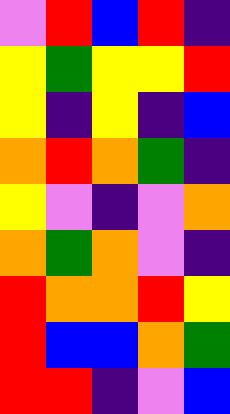[["violet", "red", "blue", "red", "indigo"], ["yellow", "green", "yellow", "yellow", "red"], ["yellow", "indigo", "yellow", "indigo", "blue"], ["orange", "red", "orange", "green", "indigo"], ["yellow", "violet", "indigo", "violet", "orange"], ["orange", "green", "orange", "violet", "indigo"], ["red", "orange", "orange", "red", "yellow"], ["red", "blue", "blue", "orange", "green"], ["red", "red", "indigo", "violet", "blue"]]